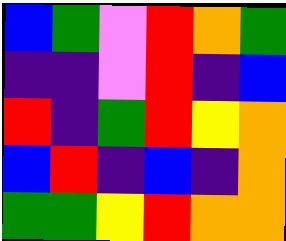[["blue", "green", "violet", "red", "orange", "green"], ["indigo", "indigo", "violet", "red", "indigo", "blue"], ["red", "indigo", "green", "red", "yellow", "orange"], ["blue", "red", "indigo", "blue", "indigo", "orange"], ["green", "green", "yellow", "red", "orange", "orange"]]